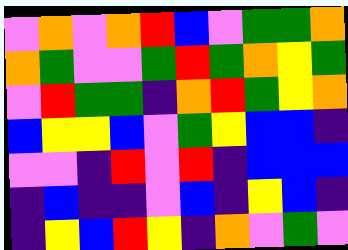[["violet", "orange", "violet", "orange", "red", "blue", "violet", "green", "green", "orange"], ["orange", "green", "violet", "violet", "green", "red", "green", "orange", "yellow", "green"], ["violet", "red", "green", "green", "indigo", "orange", "red", "green", "yellow", "orange"], ["blue", "yellow", "yellow", "blue", "violet", "green", "yellow", "blue", "blue", "indigo"], ["violet", "violet", "indigo", "red", "violet", "red", "indigo", "blue", "blue", "blue"], ["indigo", "blue", "indigo", "indigo", "violet", "blue", "indigo", "yellow", "blue", "indigo"], ["indigo", "yellow", "blue", "red", "yellow", "indigo", "orange", "violet", "green", "violet"]]